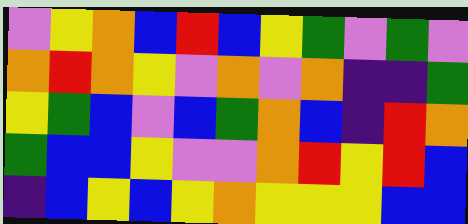[["violet", "yellow", "orange", "blue", "red", "blue", "yellow", "green", "violet", "green", "violet"], ["orange", "red", "orange", "yellow", "violet", "orange", "violet", "orange", "indigo", "indigo", "green"], ["yellow", "green", "blue", "violet", "blue", "green", "orange", "blue", "indigo", "red", "orange"], ["green", "blue", "blue", "yellow", "violet", "violet", "orange", "red", "yellow", "red", "blue"], ["indigo", "blue", "yellow", "blue", "yellow", "orange", "yellow", "yellow", "yellow", "blue", "blue"]]